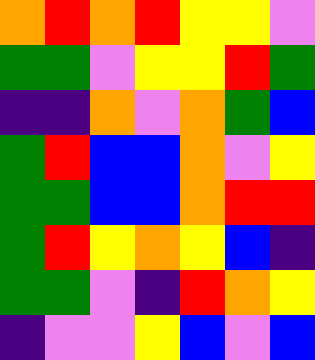[["orange", "red", "orange", "red", "yellow", "yellow", "violet"], ["green", "green", "violet", "yellow", "yellow", "red", "green"], ["indigo", "indigo", "orange", "violet", "orange", "green", "blue"], ["green", "red", "blue", "blue", "orange", "violet", "yellow"], ["green", "green", "blue", "blue", "orange", "red", "red"], ["green", "red", "yellow", "orange", "yellow", "blue", "indigo"], ["green", "green", "violet", "indigo", "red", "orange", "yellow"], ["indigo", "violet", "violet", "yellow", "blue", "violet", "blue"]]